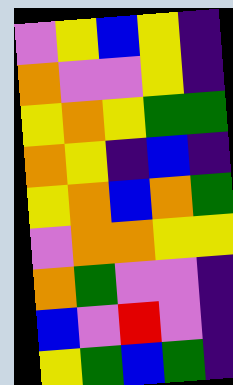[["violet", "yellow", "blue", "yellow", "indigo"], ["orange", "violet", "violet", "yellow", "indigo"], ["yellow", "orange", "yellow", "green", "green"], ["orange", "yellow", "indigo", "blue", "indigo"], ["yellow", "orange", "blue", "orange", "green"], ["violet", "orange", "orange", "yellow", "yellow"], ["orange", "green", "violet", "violet", "indigo"], ["blue", "violet", "red", "violet", "indigo"], ["yellow", "green", "blue", "green", "indigo"]]